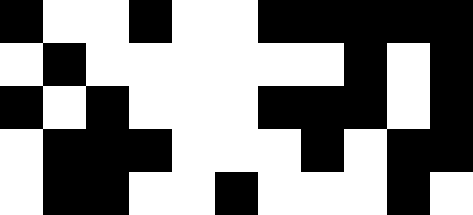[["black", "white", "white", "black", "white", "white", "black", "black", "black", "black", "black"], ["white", "black", "white", "white", "white", "white", "white", "white", "black", "white", "black"], ["black", "white", "black", "white", "white", "white", "black", "black", "black", "white", "black"], ["white", "black", "black", "black", "white", "white", "white", "black", "white", "black", "black"], ["white", "black", "black", "white", "white", "black", "white", "white", "white", "black", "white"]]